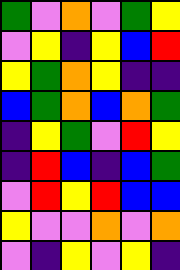[["green", "violet", "orange", "violet", "green", "yellow"], ["violet", "yellow", "indigo", "yellow", "blue", "red"], ["yellow", "green", "orange", "yellow", "indigo", "indigo"], ["blue", "green", "orange", "blue", "orange", "green"], ["indigo", "yellow", "green", "violet", "red", "yellow"], ["indigo", "red", "blue", "indigo", "blue", "green"], ["violet", "red", "yellow", "red", "blue", "blue"], ["yellow", "violet", "violet", "orange", "violet", "orange"], ["violet", "indigo", "yellow", "violet", "yellow", "indigo"]]